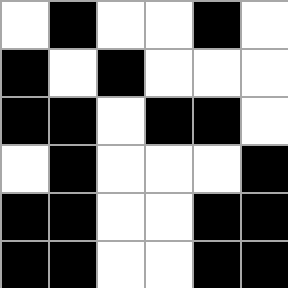[["white", "black", "white", "white", "black", "white"], ["black", "white", "black", "white", "white", "white"], ["black", "black", "white", "black", "black", "white"], ["white", "black", "white", "white", "white", "black"], ["black", "black", "white", "white", "black", "black"], ["black", "black", "white", "white", "black", "black"]]